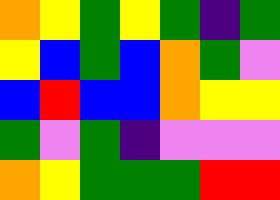[["orange", "yellow", "green", "yellow", "green", "indigo", "green"], ["yellow", "blue", "green", "blue", "orange", "green", "violet"], ["blue", "red", "blue", "blue", "orange", "yellow", "yellow"], ["green", "violet", "green", "indigo", "violet", "violet", "violet"], ["orange", "yellow", "green", "green", "green", "red", "red"]]